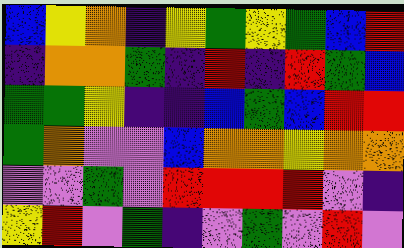[["blue", "yellow", "orange", "indigo", "yellow", "green", "yellow", "green", "blue", "red"], ["indigo", "orange", "orange", "green", "indigo", "red", "indigo", "red", "green", "blue"], ["green", "green", "yellow", "indigo", "indigo", "blue", "green", "blue", "red", "red"], ["green", "orange", "violet", "violet", "blue", "orange", "orange", "yellow", "orange", "orange"], ["violet", "violet", "green", "violet", "red", "red", "red", "red", "violet", "indigo"], ["yellow", "red", "violet", "green", "indigo", "violet", "green", "violet", "red", "violet"]]